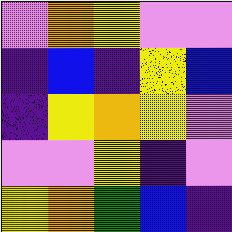[["violet", "orange", "yellow", "violet", "violet"], ["indigo", "blue", "indigo", "yellow", "blue"], ["indigo", "yellow", "orange", "yellow", "violet"], ["violet", "violet", "yellow", "indigo", "violet"], ["yellow", "orange", "green", "blue", "indigo"]]